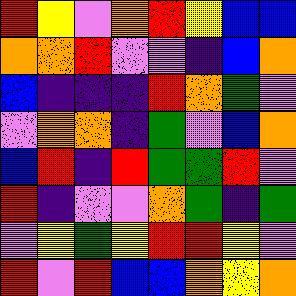[["red", "yellow", "violet", "orange", "red", "yellow", "blue", "blue"], ["orange", "orange", "red", "violet", "violet", "indigo", "blue", "orange"], ["blue", "indigo", "indigo", "indigo", "red", "orange", "green", "violet"], ["violet", "orange", "orange", "indigo", "green", "violet", "blue", "orange"], ["blue", "red", "indigo", "red", "green", "green", "red", "violet"], ["red", "indigo", "violet", "violet", "orange", "green", "indigo", "green"], ["violet", "yellow", "green", "yellow", "red", "red", "yellow", "violet"], ["red", "violet", "red", "blue", "blue", "orange", "yellow", "orange"]]